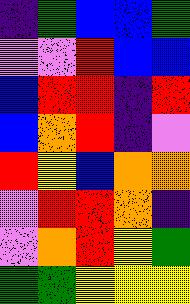[["indigo", "green", "blue", "blue", "green"], ["violet", "violet", "red", "blue", "blue"], ["blue", "red", "red", "indigo", "red"], ["blue", "orange", "red", "indigo", "violet"], ["red", "yellow", "blue", "orange", "orange"], ["violet", "red", "red", "orange", "indigo"], ["violet", "orange", "red", "yellow", "green"], ["green", "green", "yellow", "yellow", "yellow"]]